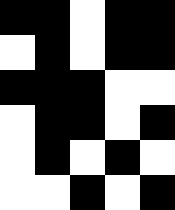[["black", "black", "white", "black", "black"], ["white", "black", "white", "black", "black"], ["black", "black", "black", "white", "white"], ["white", "black", "black", "white", "black"], ["white", "black", "white", "black", "white"], ["white", "white", "black", "white", "black"]]